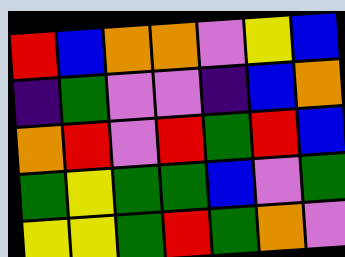[["red", "blue", "orange", "orange", "violet", "yellow", "blue"], ["indigo", "green", "violet", "violet", "indigo", "blue", "orange"], ["orange", "red", "violet", "red", "green", "red", "blue"], ["green", "yellow", "green", "green", "blue", "violet", "green"], ["yellow", "yellow", "green", "red", "green", "orange", "violet"]]